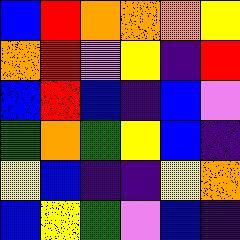[["blue", "red", "orange", "orange", "orange", "yellow"], ["orange", "red", "violet", "yellow", "indigo", "red"], ["blue", "red", "blue", "indigo", "blue", "violet"], ["green", "orange", "green", "yellow", "blue", "indigo"], ["yellow", "blue", "indigo", "indigo", "yellow", "orange"], ["blue", "yellow", "green", "violet", "blue", "indigo"]]